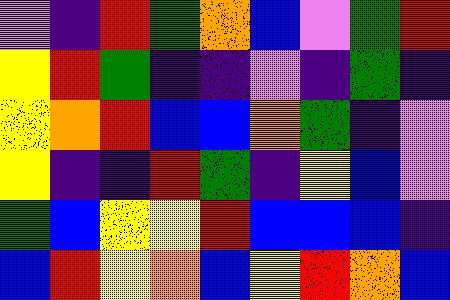[["violet", "indigo", "red", "green", "orange", "blue", "violet", "green", "red"], ["yellow", "red", "green", "indigo", "indigo", "violet", "indigo", "green", "indigo"], ["yellow", "orange", "red", "blue", "blue", "orange", "green", "indigo", "violet"], ["yellow", "indigo", "indigo", "red", "green", "indigo", "yellow", "blue", "violet"], ["green", "blue", "yellow", "yellow", "red", "blue", "blue", "blue", "indigo"], ["blue", "red", "yellow", "orange", "blue", "yellow", "red", "orange", "blue"]]